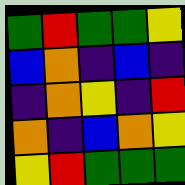[["green", "red", "green", "green", "yellow"], ["blue", "orange", "indigo", "blue", "indigo"], ["indigo", "orange", "yellow", "indigo", "red"], ["orange", "indigo", "blue", "orange", "yellow"], ["yellow", "red", "green", "green", "green"]]